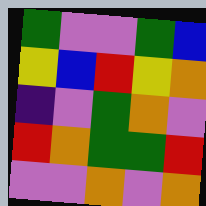[["green", "violet", "violet", "green", "blue"], ["yellow", "blue", "red", "yellow", "orange"], ["indigo", "violet", "green", "orange", "violet"], ["red", "orange", "green", "green", "red"], ["violet", "violet", "orange", "violet", "orange"]]